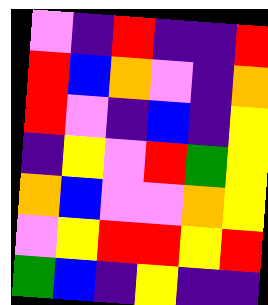[["violet", "indigo", "red", "indigo", "indigo", "red"], ["red", "blue", "orange", "violet", "indigo", "orange"], ["red", "violet", "indigo", "blue", "indigo", "yellow"], ["indigo", "yellow", "violet", "red", "green", "yellow"], ["orange", "blue", "violet", "violet", "orange", "yellow"], ["violet", "yellow", "red", "red", "yellow", "red"], ["green", "blue", "indigo", "yellow", "indigo", "indigo"]]